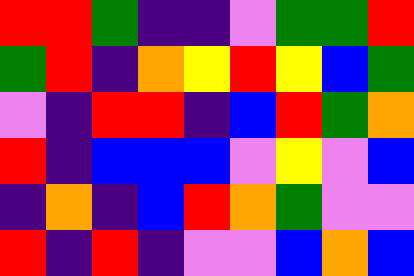[["red", "red", "green", "indigo", "indigo", "violet", "green", "green", "red"], ["green", "red", "indigo", "orange", "yellow", "red", "yellow", "blue", "green"], ["violet", "indigo", "red", "red", "indigo", "blue", "red", "green", "orange"], ["red", "indigo", "blue", "blue", "blue", "violet", "yellow", "violet", "blue"], ["indigo", "orange", "indigo", "blue", "red", "orange", "green", "violet", "violet"], ["red", "indigo", "red", "indigo", "violet", "violet", "blue", "orange", "blue"]]